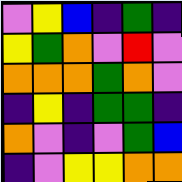[["violet", "yellow", "blue", "indigo", "green", "indigo"], ["yellow", "green", "orange", "violet", "red", "violet"], ["orange", "orange", "orange", "green", "orange", "violet"], ["indigo", "yellow", "indigo", "green", "green", "indigo"], ["orange", "violet", "indigo", "violet", "green", "blue"], ["indigo", "violet", "yellow", "yellow", "orange", "orange"]]